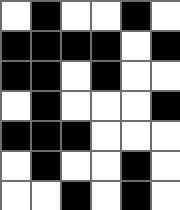[["white", "black", "white", "white", "black", "white"], ["black", "black", "black", "black", "white", "black"], ["black", "black", "white", "black", "white", "white"], ["white", "black", "white", "white", "white", "black"], ["black", "black", "black", "white", "white", "white"], ["white", "black", "white", "white", "black", "white"], ["white", "white", "black", "white", "black", "white"]]